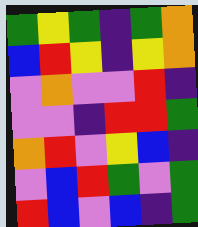[["green", "yellow", "green", "indigo", "green", "orange"], ["blue", "red", "yellow", "indigo", "yellow", "orange"], ["violet", "orange", "violet", "violet", "red", "indigo"], ["violet", "violet", "indigo", "red", "red", "green"], ["orange", "red", "violet", "yellow", "blue", "indigo"], ["violet", "blue", "red", "green", "violet", "green"], ["red", "blue", "violet", "blue", "indigo", "green"]]